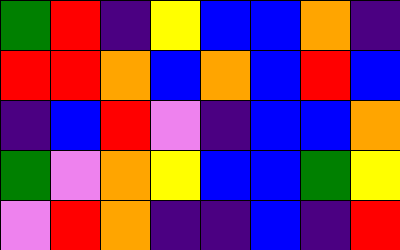[["green", "red", "indigo", "yellow", "blue", "blue", "orange", "indigo"], ["red", "red", "orange", "blue", "orange", "blue", "red", "blue"], ["indigo", "blue", "red", "violet", "indigo", "blue", "blue", "orange"], ["green", "violet", "orange", "yellow", "blue", "blue", "green", "yellow"], ["violet", "red", "orange", "indigo", "indigo", "blue", "indigo", "red"]]